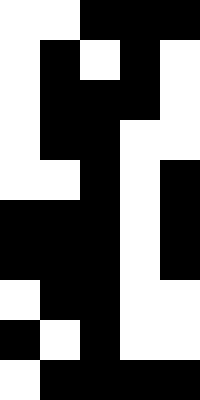[["white", "white", "black", "black", "black"], ["white", "black", "white", "black", "white"], ["white", "black", "black", "black", "white"], ["white", "black", "black", "white", "white"], ["white", "white", "black", "white", "black"], ["black", "black", "black", "white", "black"], ["black", "black", "black", "white", "black"], ["white", "black", "black", "white", "white"], ["black", "white", "black", "white", "white"], ["white", "black", "black", "black", "black"]]